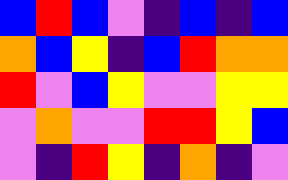[["blue", "red", "blue", "violet", "indigo", "blue", "indigo", "blue"], ["orange", "blue", "yellow", "indigo", "blue", "red", "orange", "orange"], ["red", "violet", "blue", "yellow", "violet", "violet", "yellow", "yellow"], ["violet", "orange", "violet", "violet", "red", "red", "yellow", "blue"], ["violet", "indigo", "red", "yellow", "indigo", "orange", "indigo", "violet"]]